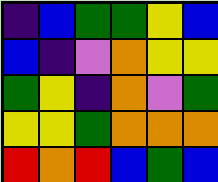[["indigo", "blue", "green", "green", "yellow", "blue"], ["blue", "indigo", "violet", "orange", "yellow", "yellow"], ["green", "yellow", "indigo", "orange", "violet", "green"], ["yellow", "yellow", "green", "orange", "orange", "orange"], ["red", "orange", "red", "blue", "green", "blue"]]